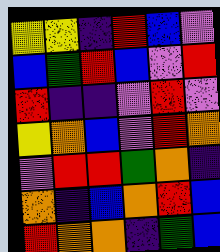[["yellow", "yellow", "indigo", "red", "blue", "violet"], ["blue", "green", "red", "blue", "violet", "red"], ["red", "indigo", "indigo", "violet", "red", "violet"], ["yellow", "orange", "blue", "violet", "red", "orange"], ["violet", "red", "red", "green", "orange", "indigo"], ["orange", "indigo", "blue", "orange", "red", "blue"], ["red", "orange", "orange", "indigo", "green", "blue"]]